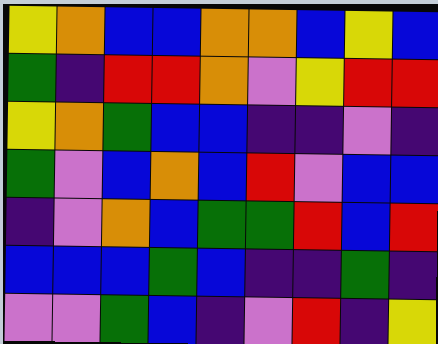[["yellow", "orange", "blue", "blue", "orange", "orange", "blue", "yellow", "blue"], ["green", "indigo", "red", "red", "orange", "violet", "yellow", "red", "red"], ["yellow", "orange", "green", "blue", "blue", "indigo", "indigo", "violet", "indigo"], ["green", "violet", "blue", "orange", "blue", "red", "violet", "blue", "blue"], ["indigo", "violet", "orange", "blue", "green", "green", "red", "blue", "red"], ["blue", "blue", "blue", "green", "blue", "indigo", "indigo", "green", "indigo"], ["violet", "violet", "green", "blue", "indigo", "violet", "red", "indigo", "yellow"]]